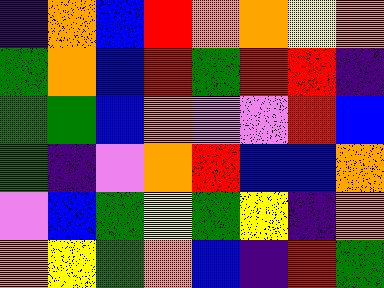[["indigo", "orange", "blue", "red", "orange", "orange", "yellow", "orange"], ["green", "orange", "blue", "red", "green", "red", "red", "indigo"], ["green", "green", "blue", "orange", "violet", "violet", "red", "blue"], ["green", "indigo", "violet", "orange", "red", "blue", "blue", "orange"], ["violet", "blue", "green", "yellow", "green", "yellow", "indigo", "orange"], ["orange", "yellow", "green", "orange", "blue", "indigo", "red", "green"]]